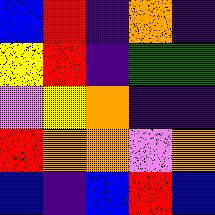[["blue", "red", "indigo", "orange", "indigo"], ["yellow", "red", "indigo", "green", "green"], ["violet", "yellow", "orange", "indigo", "indigo"], ["red", "orange", "orange", "violet", "orange"], ["blue", "indigo", "blue", "red", "blue"]]